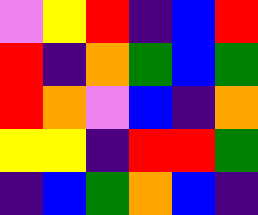[["violet", "yellow", "red", "indigo", "blue", "red"], ["red", "indigo", "orange", "green", "blue", "green"], ["red", "orange", "violet", "blue", "indigo", "orange"], ["yellow", "yellow", "indigo", "red", "red", "green"], ["indigo", "blue", "green", "orange", "blue", "indigo"]]